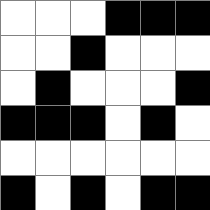[["white", "white", "white", "black", "black", "black"], ["white", "white", "black", "white", "white", "white"], ["white", "black", "white", "white", "white", "black"], ["black", "black", "black", "white", "black", "white"], ["white", "white", "white", "white", "white", "white"], ["black", "white", "black", "white", "black", "black"]]